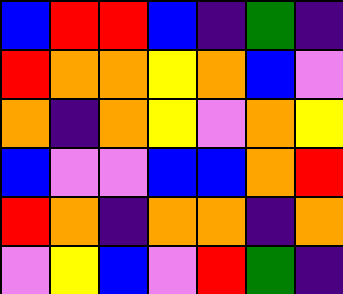[["blue", "red", "red", "blue", "indigo", "green", "indigo"], ["red", "orange", "orange", "yellow", "orange", "blue", "violet"], ["orange", "indigo", "orange", "yellow", "violet", "orange", "yellow"], ["blue", "violet", "violet", "blue", "blue", "orange", "red"], ["red", "orange", "indigo", "orange", "orange", "indigo", "orange"], ["violet", "yellow", "blue", "violet", "red", "green", "indigo"]]